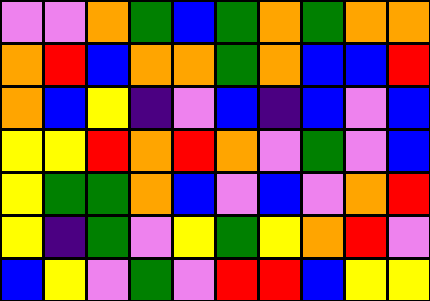[["violet", "violet", "orange", "green", "blue", "green", "orange", "green", "orange", "orange"], ["orange", "red", "blue", "orange", "orange", "green", "orange", "blue", "blue", "red"], ["orange", "blue", "yellow", "indigo", "violet", "blue", "indigo", "blue", "violet", "blue"], ["yellow", "yellow", "red", "orange", "red", "orange", "violet", "green", "violet", "blue"], ["yellow", "green", "green", "orange", "blue", "violet", "blue", "violet", "orange", "red"], ["yellow", "indigo", "green", "violet", "yellow", "green", "yellow", "orange", "red", "violet"], ["blue", "yellow", "violet", "green", "violet", "red", "red", "blue", "yellow", "yellow"]]